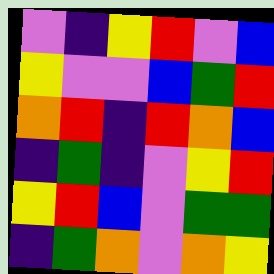[["violet", "indigo", "yellow", "red", "violet", "blue"], ["yellow", "violet", "violet", "blue", "green", "red"], ["orange", "red", "indigo", "red", "orange", "blue"], ["indigo", "green", "indigo", "violet", "yellow", "red"], ["yellow", "red", "blue", "violet", "green", "green"], ["indigo", "green", "orange", "violet", "orange", "yellow"]]